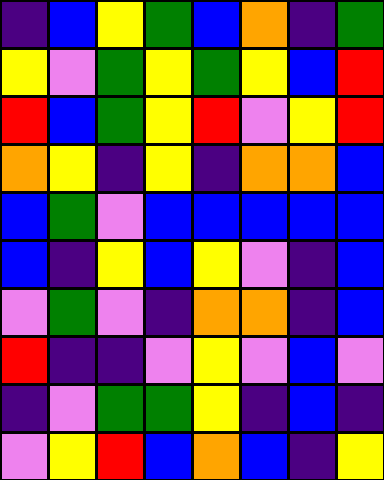[["indigo", "blue", "yellow", "green", "blue", "orange", "indigo", "green"], ["yellow", "violet", "green", "yellow", "green", "yellow", "blue", "red"], ["red", "blue", "green", "yellow", "red", "violet", "yellow", "red"], ["orange", "yellow", "indigo", "yellow", "indigo", "orange", "orange", "blue"], ["blue", "green", "violet", "blue", "blue", "blue", "blue", "blue"], ["blue", "indigo", "yellow", "blue", "yellow", "violet", "indigo", "blue"], ["violet", "green", "violet", "indigo", "orange", "orange", "indigo", "blue"], ["red", "indigo", "indigo", "violet", "yellow", "violet", "blue", "violet"], ["indigo", "violet", "green", "green", "yellow", "indigo", "blue", "indigo"], ["violet", "yellow", "red", "blue", "orange", "blue", "indigo", "yellow"]]